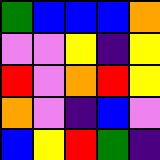[["green", "blue", "blue", "blue", "orange"], ["violet", "violet", "yellow", "indigo", "yellow"], ["red", "violet", "orange", "red", "yellow"], ["orange", "violet", "indigo", "blue", "violet"], ["blue", "yellow", "red", "green", "indigo"]]